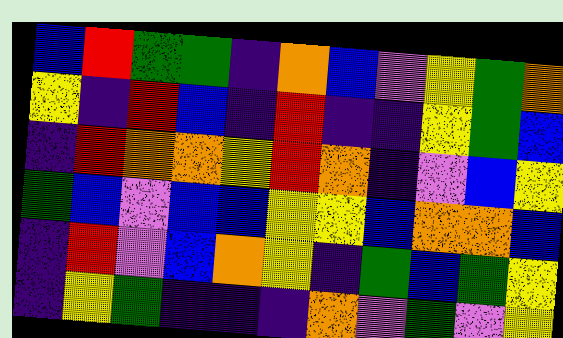[["blue", "red", "green", "green", "indigo", "orange", "blue", "violet", "yellow", "green", "orange"], ["yellow", "indigo", "red", "blue", "indigo", "red", "indigo", "indigo", "yellow", "green", "blue"], ["indigo", "red", "orange", "orange", "yellow", "red", "orange", "indigo", "violet", "blue", "yellow"], ["green", "blue", "violet", "blue", "blue", "yellow", "yellow", "blue", "orange", "orange", "blue"], ["indigo", "red", "violet", "blue", "orange", "yellow", "indigo", "green", "blue", "green", "yellow"], ["indigo", "yellow", "green", "indigo", "indigo", "indigo", "orange", "violet", "green", "violet", "yellow"]]